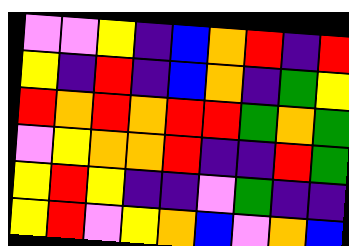[["violet", "violet", "yellow", "indigo", "blue", "orange", "red", "indigo", "red"], ["yellow", "indigo", "red", "indigo", "blue", "orange", "indigo", "green", "yellow"], ["red", "orange", "red", "orange", "red", "red", "green", "orange", "green"], ["violet", "yellow", "orange", "orange", "red", "indigo", "indigo", "red", "green"], ["yellow", "red", "yellow", "indigo", "indigo", "violet", "green", "indigo", "indigo"], ["yellow", "red", "violet", "yellow", "orange", "blue", "violet", "orange", "blue"]]